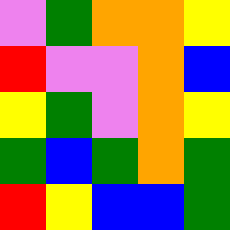[["violet", "green", "orange", "orange", "yellow"], ["red", "violet", "violet", "orange", "blue"], ["yellow", "green", "violet", "orange", "yellow"], ["green", "blue", "green", "orange", "green"], ["red", "yellow", "blue", "blue", "green"]]